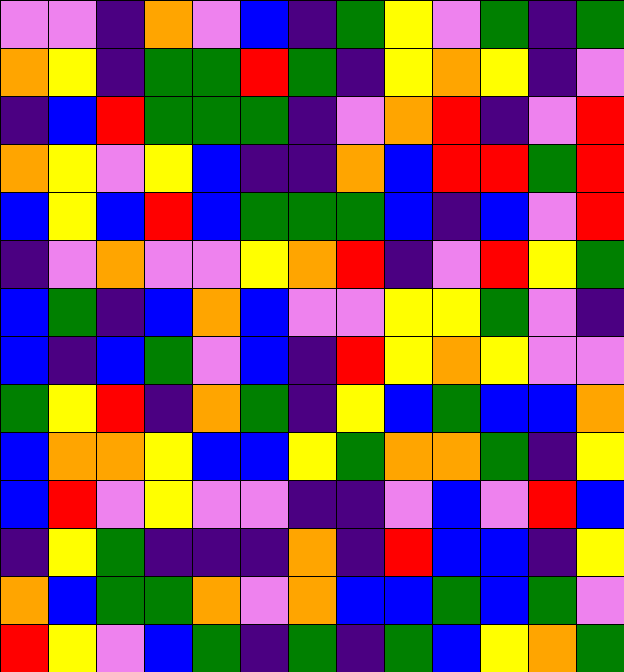[["violet", "violet", "indigo", "orange", "violet", "blue", "indigo", "green", "yellow", "violet", "green", "indigo", "green"], ["orange", "yellow", "indigo", "green", "green", "red", "green", "indigo", "yellow", "orange", "yellow", "indigo", "violet"], ["indigo", "blue", "red", "green", "green", "green", "indigo", "violet", "orange", "red", "indigo", "violet", "red"], ["orange", "yellow", "violet", "yellow", "blue", "indigo", "indigo", "orange", "blue", "red", "red", "green", "red"], ["blue", "yellow", "blue", "red", "blue", "green", "green", "green", "blue", "indigo", "blue", "violet", "red"], ["indigo", "violet", "orange", "violet", "violet", "yellow", "orange", "red", "indigo", "violet", "red", "yellow", "green"], ["blue", "green", "indigo", "blue", "orange", "blue", "violet", "violet", "yellow", "yellow", "green", "violet", "indigo"], ["blue", "indigo", "blue", "green", "violet", "blue", "indigo", "red", "yellow", "orange", "yellow", "violet", "violet"], ["green", "yellow", "red", "indigo", "orange", "green", "indigo", "yellow", "blue", "green", "blue", "blue", "orange"], ["blue", "orange", "orange", "yellow", "blue", "blue", "yellow", "green", "orange", "orange", "green", "indigo", "yellow"], ["blue", "red", "violet", "yellow", "violet", "violet", "indigo", "indigo", "violet", "blue", "violet", "red", "blue"], ["indigo", "yellow", "green", "indigo", "indigo", "indigo", "orange", "indigo", "red", "blue", "blue", "indigo", "yellow"], ["orange", "blue", "green", "green", "orange", "violet", "orange", "blue", "blue", "green", "blue", "green", "violet"], ["red", "yellow", "violet", "blue", "green", "indigo", "green", "indigo", "green", "blue", "yellow", "orange", "green"]]